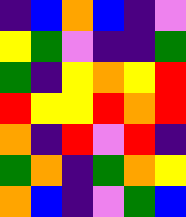[["indigo", "blue", "orange", "blue", "indigo", "violet"], ["yellow", "green", "violet", "indigo", "indigo", "green"], ["green", "indigo", "yellow", "orange", "yellow", "red"], ["red", "yellow", "yellow", "red", "orange", "red"], ["orange", "indigo", "red", "violet", "red", "indigo"], ["green", "orange", "indigo", "green", "orange", "yellow"], ["orange", "blue", "indigo", "violet", "green", "blue"]]